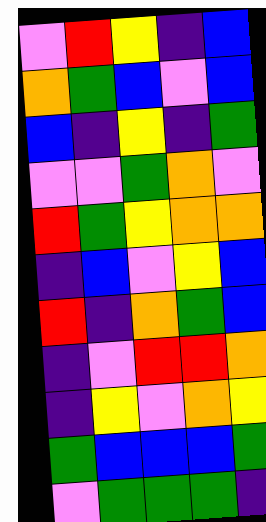[["violet", "red", "yellow", "indigo", "blue"], ["orange", "green", "blue", "violet", "blue"], ["blue", "indigo", "yellow", "indigo", "green"], ["violet", "violet", "green", "orange", "violet"], ["red", "green", "yellow", "orange", "orange"], ["indigo", "blue", "violet", "yellow", "blue"], ["red", "indigo", "orange", "green", "blue"], ["indigo", "violet", "red", "red", "orange"], ["indigo", "yellow", "violet", "orange", "yellow"], ["green", "blue", "blue", "blue", "green"], ["violet", "green", "green", "green", "indigo"]]